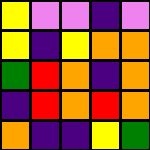[["yellow", "violet", "violet", "indigo", "violet"], ["yellow", "indigo", "yellow", "orange", "orange"], ["green", "red", "orange", "indigo", "orange"], ["indigo", "red", "orange", "red", "orange"], ["orange", "indigo", "indigo", "yellow", "green"]]